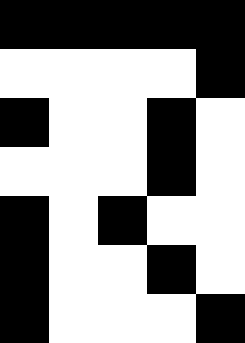[["black", "black", "black", "black", "black"], ["white", "white", "white", "white", "black"], ["black", "white", "white", "black", "white"], ["white", "white", "white", "black", "white"], ["black", "white", "black", "white", "white"], ["black", "white", "white", "black", "white"], ["black", "white", "white", "white", "black"]]